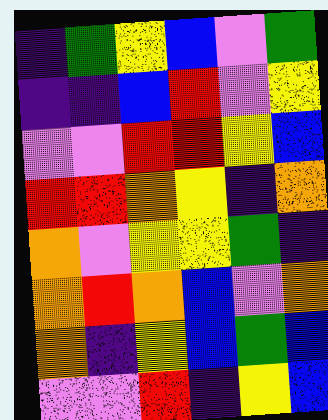[["indigo", "green", "yellow", "blue", "violet", "green"], ["indigo", "indigo", "blue", "red", "violet", "yellow"], ["violet", "violet", "red", "red", "yellow", "blue"], ["red", "red", "orange", "yellow", "indigo", "orange"], ["orange", "violet", "yellow", "yellow", "green", "indigo"], ["orange", "red", "orange", "blue", "violet", "orange"], ["orange", "indigo", "yellow", "blue", "green", "blue"], ["violet", "violet", "red", "indigo", "yellow", "blue"]]